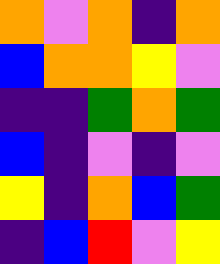[["orange", "violet", "orange", "indigo", "orange"], ["blue", "orange", "orange", "yellow", "violet"], ["indigo", "indigo", "green", "orange", "green"], ["blue", "indigo", "violet", "indigo", "violet"], ["yellow", "indigo", "orange", "blue", "green"], ["indigo", "blue", "red", "violet", "yellow"]]